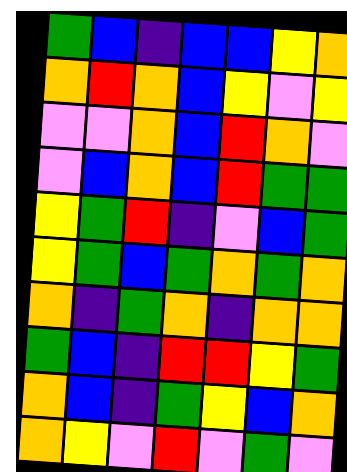[["green", "blue", "indigo", "blue", "blue", "yellow", "orange"], ["orange", "red", "orange", "blue", "yellow", "violet", "yellow"], ["violet", "violet", "orange", "blue", "red", "orange", "violet"], ["violet", "blue", "orange", "blue", "red", "green", "green"], ["yellow", "green", "red", "indigo", "violet", "blue", "green"], ["yellow", "green", "blue", "green", "orange", "green", "orange"], ["orange", "indigo", "green", "orange", "indigo", "orange", "orange"], ["green", "blue", "indigo", "red", "red", "yellow", "green"], ["orange", "blue", "indigo", "green", "yellow", "blue", "orange"], ["orange", "yellow", "violet", "red", "violet", "green", "violet"]]